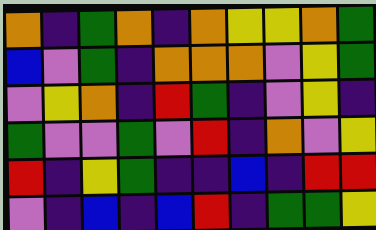[["orange", "indigo", "green", "orange", "indigo", "orange", "yellow", "yellow", "orange", "green"], ["blue", "violet", "green", "indigo", "orange", "orange", "orange", "violet", "yellow", "green"], ["violet", "yellow", "orange", "indigo", "red", "green", "indigo", "violet", "yellow", "indigo"], ["green", "violet", "violet", "green", "violet", "red", "indigo", "orange", "violet", "yellow"], ["red", "indigo", "yellow", "green", "indigo", "indigo", "blue", "indigo", "red", "red"], ["violet", "indigo", "blue", "indigo", "blue", "red", "indigo", "green", "green", "yellow"]]